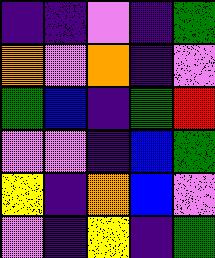[["indigo", "indigo", "violet", "indigo", "green"], ["orange", "violet", "orange", "indigo", "violet"], ["green", "blue", "indigo", "green", "red"], ["violet", "violet", "indigo", "blue", "green"], ["yellow", "indigo", "orange", "blue", "violet"], ["violet", "indigo", "yellow", "indigo", "green"]]